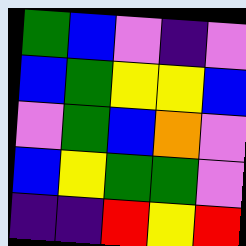[["green", "blue", "violet", "indigo", "violet"], ["blue", "green", "yellow", "yellow", "blue"], ["violet", "green", "blue", "orange", "violet"], ["blue", "yellow", "green", "green", "violet"], ["indigo", "indigo", "red", "yellow", "red"]]